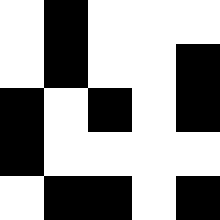[["white", "black", "white", "white", "white"], ["white", "black", "white", "white", "black"], ["black", "white", "black", "white", "black"], ["black", "white", "white", "white", "white"], ["white", "black", "black", "white", "black"]]